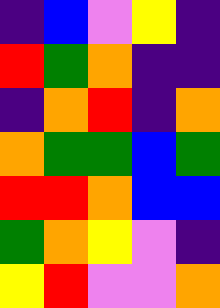[["indigo", "blue", "violet", "yellow", "indigo"], ["red", "green", "orange", "indigo", "indigo"], ["indigo", "orange", "red", "indigo", "orange"], ["orange", "green", "green", "blue", "green"], ["red", "red", "orange", "blue", "blue"], ["green", "orange", "yellow", "violet", "indigo"], ["yellow", "red", "violet", "violet", "orange"]]